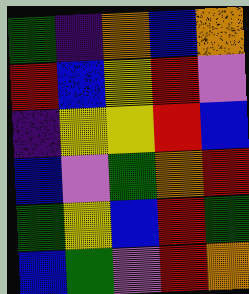[["green", "indigo", "orange", "blue", "orange"], ["red", "blue", "yellow", "red", "violet"], ["indigo", "yellow", "yellow", "red", "blue"], ["blue", "violet", "green", "orange", "red"], ["green", "yellow", "blue", "red", "green"], ["blue", "green", "violet", "red", "orange"]]